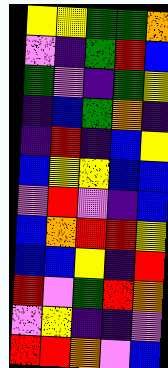[["yellow", "yellow", "green", "green", "orange"], ["violet", "indigo", "green", "red", "blue"], ["green", "violet", "indigo", "green", "yellow"], ["indigo", "blue", "green", "orange", "indigo"], ["indigo", "red", "indigo", "blue", "yellow"], ["blue", "yellow", "yellow", "blue", "blue"], ["violet", "red", "violet", "indigo", "blue"], ["blue", "orange", "red", "red", "yellow"], ["blue", "blue", "yellow", "indigo", "red"], ["red", "violet", "green", "red", "orange"], ["violet", "yellow", "indigo", "indigo", "violet"], ["red", "red", "orange", "violet", "blue"]]